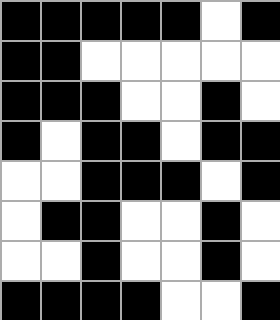[["black", "black", "black", "black", "black", "white", "black"], ["black", "black", "white", "white", "white", "white", "white"], ["black", "black", "black", "white", "white", "black", "white"], ["black", "white", "black", "black", "white", "black", "black"], ["white", "white", "black", "black", "black", "white", "black"], ["white", "black", "black", "white", "white", "black", "white"], ["white", "white", "black", "white", "white", "black", "white"], ["black", "black", "black", "black", "white", "white", "black"]]